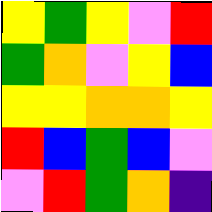[["yellow", "green", "yellow", "violet", "red"], ["green", "orange", "violet", "yellow", "blue"], ["yellow", "yellow", "orange", "orange", "yellow"], ["red", "blue", "green", "blue", "violet"], ["violet", "red", "green", "orange", "indigo"]]